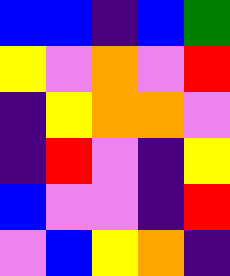[["blue", "blue", "indigo", "blue", "green"], ["yellow", "violet", "orange", "violet", "red"], ["indigo", "yellow", "orange", "orange", "violet"], ["indigo", "red", "violet", "indigo", "yellow"], ["blue", "violet", "violet", "indigo", "red"], ["violet", "blue", "yellow", "orange", "indigo"]]